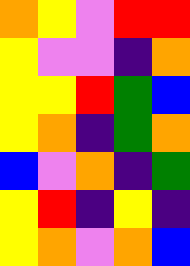[["orange", "yellow", "violet", "red", "red"], ["yellow", "violet", "violet", "indigo", "orange"], ["yellow", "yellow", "red", "green", "blue"], ["yellow", "orange", "indigo", "green", "orange"], ["blue", "violet", "orange", "indigo", "green"], ["yellow", "red", "indigo", "yellow", "indigo"], ["yellow", "orange", "violet", "orange", "blue"]]